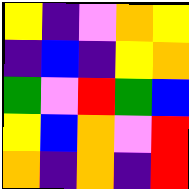[["yellow", "indigo", "violet", "orange", "yellow"], ["indigo", "blue", "indigo", "yellow", "orange"], ["green", "violet", "red", "green", "blue"], ["yellow", "blue", "orange", "violet", "red"], ["orange", "indigo", "orange", "indigo", "red"]]